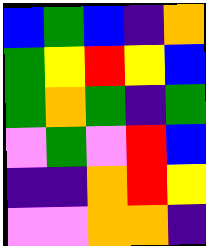[["blue", "green", "blue", "indigo", "orange"], ["green", "yellow", "red", "yellow", "blue"], ["green", "orange", "green", "indigo", "green"], ["violet", "green", "violet", "red", "blue"], ["indigo", "indigo", "orange", "red", "yellow"], ["violet", "violet", "orange", "orange", "indigo"]]